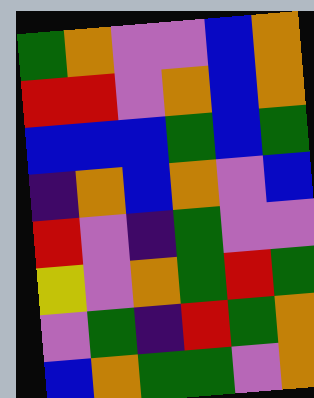[["green", "orange", "violet", "violet", "blue", "orange"], ["red", "red", "violet", "orange", "blue", "orange"], ["blue", "blue", "blue", "green", "blue", "green"], ["indigo", "orange", "blue", "orange", "violet", "blue"], ["red", "violet", "indigo", "green", "violet", "violet"], ["yellow", "violet", "orange", "green", "red", "green"], ["violet", "green", "indigo", "red", "green", "orange"], ["blue", "orange", "green", "green", "violet", "orange"]]